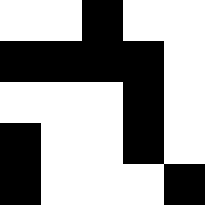[["white", "white", "black", "white", "white"], ["black", "black", "black", "black", "white"], ["white", "white", "white", "black", "white"], ["black", "white", "white", "black", "white"], ["black", "white", "white", "white", "black"]]